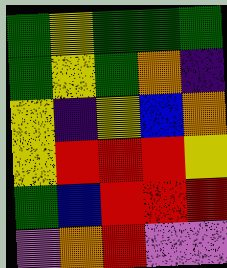[["green", "yellow", "green", "green", "green"], ["green", "yellow", "green", "orange", "indigo"], ["yellow", "indigo", "yellow", "blue", "orange"], ["yellow", "red", "red", "red", "yellow"], ["green", "blue", "red", "red", "red"], ["violet", "orange", "red", "violet", "violet"]]